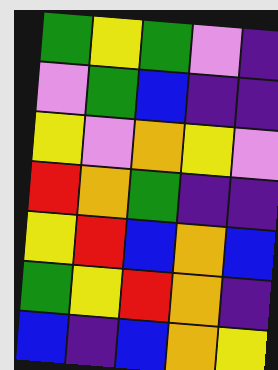[["green", "yellow", "green", "violet", "indigo"], ["violet", "green", "blue", "indigo", "indigo"], ["yellow", "violet", "orange", "yellow", "violet"], ["red", "orange", "green", "indigo", "indigo"], ["yellow", "red", "blue", "orange", "blue"], ["green", "yellow", "red", "orange", "indigo"], ["blue", "indigo", "blue", "orange", "yellow"]]